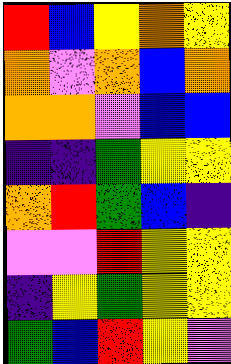[["red", "blue", "yellow", "orange", "yellow"], ["orange", "violet", "orange", "blue", "orange"], ["orange", "orange", "violet", "blue", "blue"], ["indigo", "indigo", "green", "yellow", "yellow"], ["orange", "red", "green", "blue", "indigo"], ["violet", "violet", "red", "yellow", "yellow"], ["indigo", "yellow", "green", "yellow", "yellow"], ["green", "blue", "red", "yellow", "violet"]]